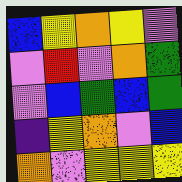[["blue", "yellow", "orange", "yellow", "violet"], ["violet", "red", "violet", "orange", "green"], ["violet", "blue", "green", "blue", "green"], ["indigo", "yellow", "orange", "violet", "blue"], ["orange", "violet", "yellow", "yellow", "yellow"]]